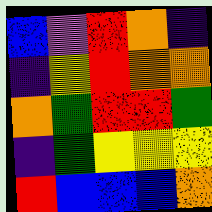[["blue", "violet", "red", "orange", "indigo"], ["indigo", "yellow", "red", "orange", "orange"], ["orange", "green", "red", "red", "green"], ["indigo", "green", "yellow", "yellow", "yellow"], ["red", "blue", "blue", "blue", "orange"]]